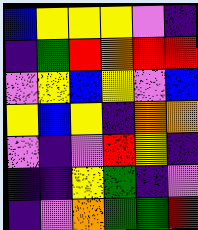[["blue", "yellow", "yellow", "yellow", "violet", "indigo"], ["indigo", "green", "red", "orange", "red", "red"], ["violet", "yellow", "blue", "yellow", "violet", "blue"], ["yellow", "blue", "yellow", "indigo", "orange", "orange"], ["violet", "indigo", "violet", "red", "yellow", "indigo"], ["indigo", "indigo", "yellow", "green", "indigo", "violet"], ["indigo", "violet", "orange", "green", "green", "red"]]